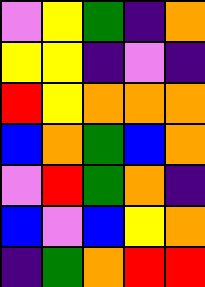[["violet", "yellow", "green", "indigo", "orange"], ["yellow", "yellow", "indigo", "violet", "indigo"], ["red", "yellow", "orange", "orange", "orange"], ["blue", "orange", "green", "blue", "orange"], ["violet", "red", "green", "orange", "indigo"], ["blue", "violet", "blue", "yellow", "orange"], ["indigo", "green", "orange", "red", "red"]]